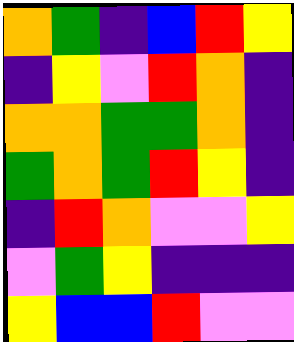[["orange", "green", "indigo", "blue", "red", "yellow"], ["indigo", "yellow", "violet", "red", "orange", "indigo"], ["orange", "orange", "green", "green", "orange", "indigo"], ["green", "orange", "green", "red", "yellow", "indigo"], ["indigo", "red", "orange", "violet", "violet", "yellow"], ["violet", "green", "yellow", "indigo", "indigo", "indigo"], ["yellow", "blue", "blue", "red", "violet", "violet"]]